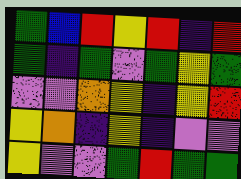[["green", "blue", "red", "yellow", "red", "indigo", "red"], ["green", "indigo", "green", "violet", "green", "yellow", "green"], ["violet", "violet", "orange", "yellow", "indigo", "yellow", "red"], ["yellow", "orange", "indigo", "yellow", "indigo", "violet", "violet"], ["yellow", "violet", "violet", "green", "red", "green", "green"]]